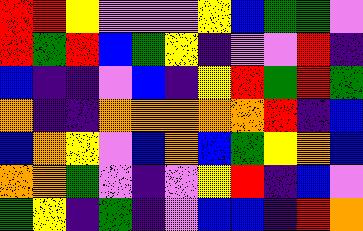[["red", "red", "yellow", "violet", "violet", "violet", "yellow", "blue", "green", "green", "violet"], ["red", "green", "red", "blue", "green", "yellow", "indigo", "violet", "violet", "red", "indigo"], ["blue", "indigo", "indigo", "violet", "blue", "indigo", "yellow", "red", "green", "red", "green"], ["orange", "indigo", "indigo", "orange", "orange", "orange", "orange", "orange", "red", "indigo", "blue"], ["blue", "orange", "yellow", "violet", "blue", "orange", "blue", "green", "yellow", "orange", "blue"], ["orange", "orange", "green", "violet", "indigo", "violet", "yellow", "red", "indigo", "blue", "violet"], ["green", "yellow", "indigo", "green", "indigo", "violet", "blue", "blue", "indigo", "red", "orange"]]